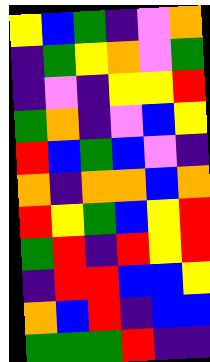[["yellow", "blue", "green", "indigo", "violet", "orange"], ["indigo", "green", "yellow", "orange", "violet", "green"], ["indigo", "violet", "indigo", "yellow", "yellow", "red"], ["green", "orange", "indigo", "violet", "blue", "yellow"], ["red", "blue", "green", "blue", "violet", "indigo"], ["orange", "indigo", "orange", "orange", "blue", "orange"], ["red", "yellow", "green", "blue", "yellow", "red"], ["green", "red", "indigo", "red", "yellow", "red"], ["indigo", "red", "red", "blue", "blue", "yellow"], ["orange", "blue", "red", "indigo", "blue", "blue"], ["green", "green", "green", "red", "indigo", "indigo"]]